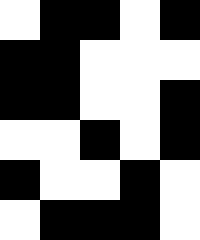[["white", "black", "black", "white", "black"], ["black", "black", "white", "white", "white"], ["black", "black", "white", "white", "black"], ["white", "white", "black", "white", "black"], ["black", "white", "white", "black", "white"], ["white", "black", "black", "black", "white"]]